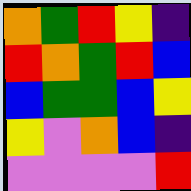[["orange", "green", "red", "yellow", "indigo"], ["red", "orange", "green", "red", "blue"], ["blue", "green", "green", "blue", "yellow"], ["yellow", "violet", "orange", "blue", "indigo"], ["violet", "violet", "violet", "violet", "red"]]